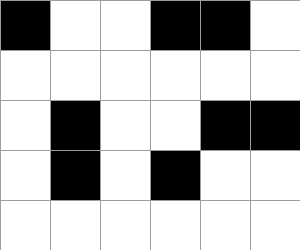[["black", "white", "white", "black", "black", "white"], ["white", "white", "white", "white", "white", "white"], ["white", "black", "white", "white", "black", "black"], ["white", "black", "white", "black", "white", "white"], ["white", "white", "white", "white", "white", "white"]]